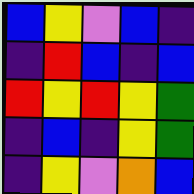[["blue", "yellow", "violet", "blue", "indigo"], ["indigo", "red", "blue", "indigo", "blue"], ["red", "yellow", "red", "yellow", "green"], ["indigo", "blue", "indigo", "yellow", "green"], ["indigo", "yellow", "violet", "orange", "blue"]]